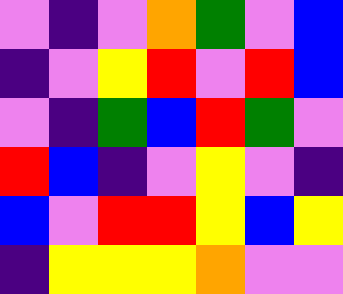[["violet", "indigo", "violet", "orange", "green", "violet", "blue"], ["indigo", "violet", "yellow", "red", "violet", "red", "blue"], ["violet", "indigo", "green", "blue", "red", "green", "violet"], ["red", "blue", "indigo", "violet", "yellow", "violet", "indigo"], ["blue", "violet", "red", "red", "yellow", "blue", "yellow"], ["indigo", "yellow", "yellow", "yellow", "orange", "violet", "violet"]]